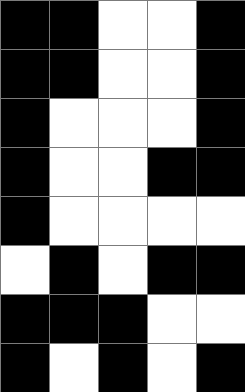[["black", "black", "white", "white", "black"], ["black", "black", "white", "white", "black"], ["black", "white", "white", "white", "black"], ["black", "white", "white", "black", "black"], ["black", "white", "white", "white", "white"], ["white", "black", "white", "black", "black"], ["black", "black", "black", "white", "white"], ["black", "white", "black", "white", "black"]]